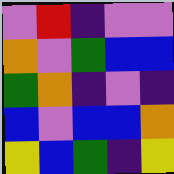[["violet", "red", "indigo", "violet", "violet"], ["orange", "violet", "green", "blue", "blue"], ["green", "orange", "indigo", "violet", "indigo"], ["blue", "violet", "blue", "blue", "orange"], ["yellow", "blue", "green", "indigo", "yellow"]]